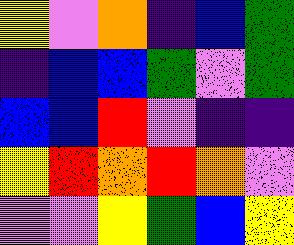[["yellow", "violet", "orange", "indigo", "blue", "green"], ["indigo", "blue", "blue", "green", "violet", "green"], ["blue", "blue", "red", "violet", "indigo", "indigo"], ["yellow", "red", "orange", "red", "orange", "violet"], ["violet", "violet", "yellow", "green", "blue", "yellow"]]